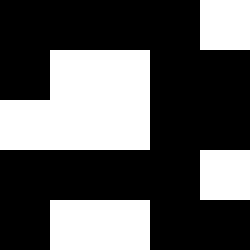[["black", "black", "black", "black", "white"], ["black", "white", "white", "black", "black"], ["white", "white", "white", "black", "black"], ["black", "black", "black", "black", "white"], ["black", "white", "white", "black", "black"]]